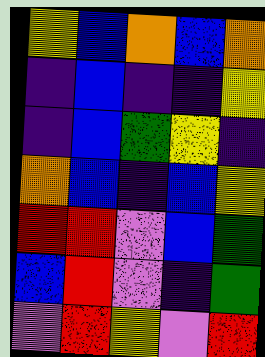[["yellow", "blue", "orange", "blue", "orange"], ["indigo", "blue", "indigo", "indigo", "yellow"], ["indigo", "blue", "green", "yellow", "indigo"], ["orange", "blue", "indigo", "blue", "yellow"], ["red", "red", "violet", "blue", "green"], ["blue", "red", "violet", "indigo", "green"], ["violet", "red", "yellow", "violet", "red"]]